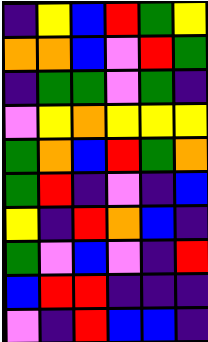[["indigo", "yellow", "blue", "red", "green", "yellow"], ["orange", "orange", "blue", "violet", "red", "green"], ["indigo", "green", "green", "violet", "green", "indigo"], ["violet", "yellow", "orange", "yellow", "yellow", "yellow"], ["green", "orange", "blue", "red", "green", "orange"], ["green", "red", "indigo", "violet", "indigo", "blue"], ["yellow", "indigo", "red", "orange", "blue", "indigo"], ["green", "violet", "blue", "violet", "indigo", "red"], ["blue", "red", "red", "indigo", "indigo", "indigo"], ["violet", "indigo", "red", "blue", "blue", "indigo"]]